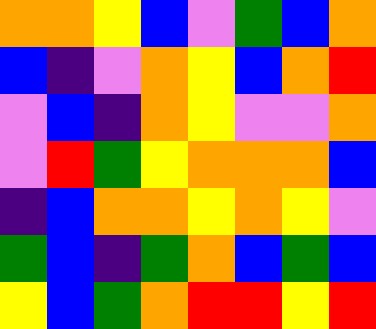[["orange", "orange", "yellow", "blue", "violet", "green", "blue", "orange"], ["blue", "indigo", "violet", "orange", "yellow", "blue", "orange", "red"], ["violet", "blue", "indigo", "orange", "yellow", "violet", "violet", "orange"], ["violet", "red", "green", "yellow", "orange", "orange", "orange", "blue"], ["indigo", "blue", "orange", "orange", "yellow", "orange", "yellow", "violet"], ["green", "blue", "indigo", "green", "orange", "blue", "green", "blue"], ["yellow", "blue", "green", "orange", "red", "red", "yellow", "red"]]